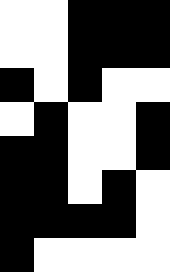[["white", "white", "black", "black", "black"], ["white", "white", "black", "black", "black"], ["black", "white", "black", "white", "white"], ["white", "black", "white", "white", "black"], ["black", "black", "white", "white", "black"], ["black", "black", "white", "black", "white"], ["black", "black", "black", "black", "white"], ["black", "white", "white", "white", "white"]]